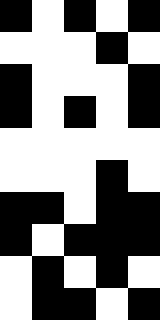[["black", "white", "black", "white", "black"], ["white", "white", "white", "black", "white"], ["black", "white", "white", "white", "black"], ["black", "white", "black", "white", "black"], ["white", "white", "white", "white", "white"], ["white", "white", "white", "black", "white"], ["black", "black", "white", "black", "black"], ["black", "white", "black", "black", "black"], ["white", "black", "white", "black", "white"], ["white", "black", "black", "white", "black"]]